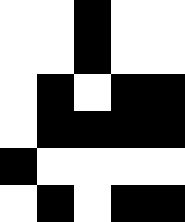[["white", "white", "black", "white", "white"], ["white", "white", "black", "white", "white"], ["white", "black", "white", "black", "black"], ["white", "black", "black", "black", "black"], ["black", "white", "white", "white", "white"], ["white", "black", "white", "black", "black"]]